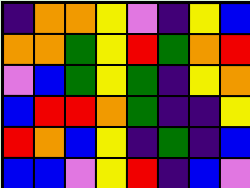[["indigo", "orange", "orange", "yellow", "violet", "indigo", "yellow", "blue"], ["orange", "orange", "green", "yellow", "red", "green", "orange", "red"], ["violet", "blue", "green", "yellow", "green", "indigo", "yellow", "orange"], ["blue", "red", "red", "orange", "green", "indigo", "indigo", "yellow"], ["red", "orange", "blue", "yellow", "indigo", "green", "indigo", "blue"], ["blue", "blue", "violet", "yellow", "red", "indigo", "blue", "violet"]]